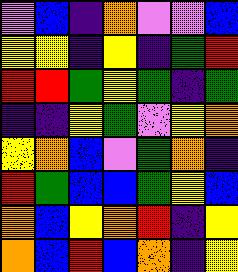[["violet", "blue", "indigo", "orange", "violet", "violet", "blue"], ["yellow", "yellow", "indigo", "yellow", "indigo", "green", "red"], ["red", "red", "green", "yellow", "green", "indigo", "green"], ["indigo", "indigo", "yellow", "green", "violet", "yellow", "orange"], ["yellow", "orange", "blue", "violet", "green", "orange", "indigo"], ["red", "green", "blue", "blue", "green", "yellow", "blue"], ["orange", "blue", "yellow", "orange", "red", "indigo", "yellow"], ["orange", "blue", "red", "blue", "orange", "indigo", "yellow"]]